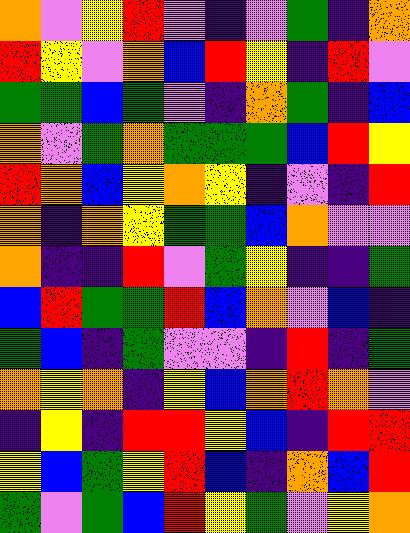[["orange", "violet", "yellow", "red", "violet", "indigo", "violet", "green", "indigo", "orange"], ["red", "yellow", "violet", "orange", "blue", "red", "yellow", "indigo", "red", "violet"], ["green", "green", "blue", "green", "violet", "indigo", "orange", "green", "indigo", "blue"], ["orange", "violet", "green", "orange", "green", "green", "green", "blue", "red", "yellow"], ["red", "orange", "blue", "yellow", "orange", "yellow", "indigo", "violet", "indigo", "red"], ["orange", "indigo", "orange", "yellow", "green", "green", "blue", "orange", "violet", "violet"], ["orange", "indigo", "indigo", "red", "violet", "green", "yellow", "indigo", "indigo", "green"], ["blue", "red", "green", "green", "red", "blue", "orange", "violet", "blue", "indigo"], ["green", "blue", "indigo", "green", "violet", "violet", "indigo", "red", "indigo", "green"], ["orange", "yellow", "orange", "indigo", "yellow", "blue", "orange", "red", "orange", "violet"], ["indigo", "yellow", "indigo", "red", "red", "yellow", "blue", "indigo", "red", "red"], ["yellow", "blue", "green", "yellow", "red", "blue", "indigo", "orange", "blue", "red"], ["green", "violet", "green", "blue", "red", "yellow", "green", "violet", "yellow", "orange"]]